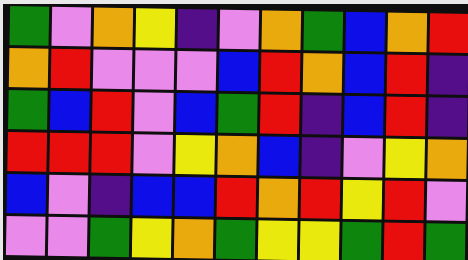[["green", "violet", "orange", "yellow", "indigo", "violet", "orange", "green", "blue", "orange", "red"], ["orange", "red", "violet", "violet", "violet", "blue", "red", "orange", "blue", "red", "indigo"], ["green", "blue", "red", "violet", "blue", "green", "red", "indigo", "blue", "red", "indigo"], ["red", "red", "red", "violet", "yellow", "orange", "blue", "indigo", "violet", "yellow", "orange"], ["blue", "violet", "indigo", "blue", "blue", "red", "orange", "red", "yellow", "red", "violet"], ["violet", "violet", "green", "yellow", "orange", "green", "yellow", "yellow", "green", "red", "green"]]